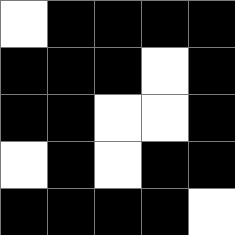[["white", "black", "black", "black", "black"], ["black", "black", "black", "white", "black"], ["black", "black", "white", "white", "black"], ["white", "black", "white", "black", "black"], ["black", "black", "black", "black", "white"]]